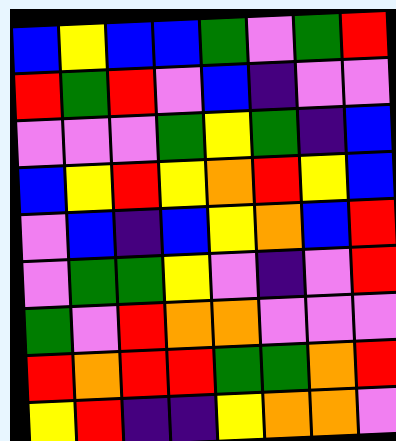[["blue", "yellow", "blue", "blue", "green", "violet", "green", "red"], ["red", "green", "red", "violet", "blue", "indigo", "violet", "violet"], ["violet", "violet", "violet", "green", "yellow", "green", "indigo", "blue"], ["blue", "yellow", "red", "yellow", "orange", "red", "yellow", "blue"], ["violet", "blue", "indigo", "blue", "yellow", "orange", "blue", "red"], ["violet", "green", "green", "yellow", "violet", "indigo", "violet", "red"], ["green", "violet", "red", "orange", "orange", "violet", "violet", "violet"], ["red", "orange", "red", "red", "green", "green", "orange", "red"], ["yellow", "red", "indigo", "indigo", "yellow", "orange", "orange", "violet"]]